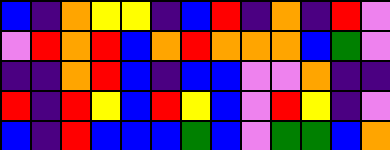[["blue", "indigo", "orange", "yellow", "yellow", "indigo", "blue", "red", "indigo", "orange", "indigo", "red", "violet"], ["violet", "red", "orange", "red", "blue", "orange", "red", "orange", "orange", "orange", "blue", "green", "violet"], ["indigo", "indigo", "orange", "red", "blue", "indigo", "blue", "blue", "violet", "violet", "orange", "indigo", "indigo"], ["red", "indigo", "red", "yellow", "blue", "red", "yellow", "blue", "violet", "red", "yellow", "indigo", "violet"], ["blue", "indigo", "red", "blue", "blue", "blue", "green", "blue", "violet", "green", "green", "blue", "orange"]]